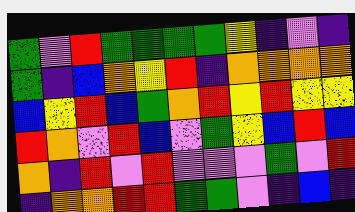[["green", "violet", "red", "green", "green", "green", "green", "yellow", "indigo", "violet", "indigo"], ["green", "indigo", "blue", "orange", "yellow", "red", "indigo", "orange", "orange", "orange", "orange"], ["blue", "yellow", "red", "blue", "green", "orange", "red", "yellow", "red", "yellow", "yellow"], ["red", "orange", "violet", "red", "blue", "violet", "green", "yellow", "blue", "red", "blue"], ["orange", "indigo", "red", "violet", "red", "violet", "violet", "violet", "green", "violet", "red"], ["indigo", "orange", "orange", "red", "red", "green", "green", "violet", "indigo", "blue", "indigo"]]